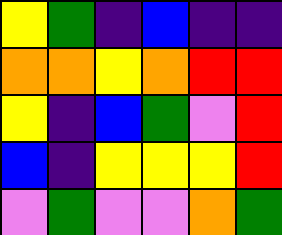[["yellow", "green", "indigo", "blue", "indigo", "indigo"], ["orange", "orange", "yellow", "orange", "red", "red"], ["yellow", "indigo", "blue", "green", "violet", "red"], ["blue", "indigo", "yellow", "yellow", "yellow", "red"], ["violet", "green", "violet", "violet", "orange", "green"]]